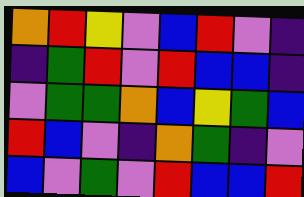[["orange", "red", "yellow", "violet", "blue", "red", "violet", "indigo"], ["indigo", "green", "red", "violet", "red", "blue", "blue", "indigo"], ["violet", "green", "green", "orange", "blue", "yellow", "green", "blue"], ["red", "blue", "violet", "indigo", "orange", "green", "indigo", "violet"], ["blue", "violet", "green", "violet", "red", "blue", "blue", "red"]]